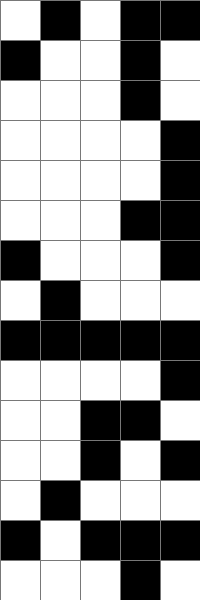[["white", "black", "white", "black", "black"], ["black", "white", "white", "black", "white"], ["white", "white", "white", "black", "white"], ["white", "white", "white", "white", "black"], ["white", "white", "white", "white", "black"], ["white", "white", "white", "black", "black"], ["black", "white", "white", "white", "black"], ["white", "black", "white", "white", "white"], ["black", "black", "black", "black", "black"], ["white", "white", "white", "white", "black"], ["white", "white", "black", "black", "white"], ["white", "white", "black", "white", "black"], ["white", "black", "white", "white", "white"], ["black", "white", "black", "black", "black"], ["white", "white", "white", "black", "white"]]